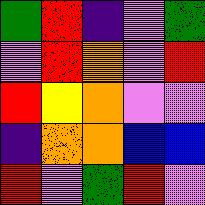[["green", "red", "indigo", "violet", "green"], ["violet", "red", "orange", "violet", "red"], ["red", "yellow", "orange", "violet", "violet"], ["indigo", "orange", "orange", "blue", "blue"], ["red", "violet", "green", "red", "violet"]]